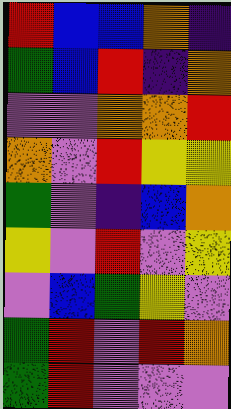[["red", "blue", "blue", "orange", "indigo"], ["green", "blue", "red", "indigo", "orange"], ["violet", "violet", "orange", "orange", "red"], ["orange", "violet", "red", "yellow", "yellow"], ["green", "violet", "indigo", "blue", "orange"], ["yellow", "violet", "red", "violet", "yellow"], ["violet", "blue", "green", "yellow", "violet"], ["green", "red", "violet", "red", "orange"], ["green", "red", "violet", "violet", "violet"]]